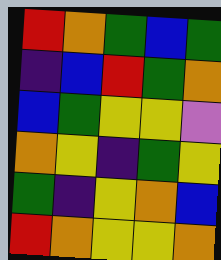[["red", "orange", "green", "blue", "green"], ["indigo", "blue", "red", "green", "orange"], ["blue", "green", "yellow", "yellow", "violet"], ["orange", "yellow", "indigo", "green", "yellow"], ["green", "indigo", "yellow", "orange", "blue"], ["red", "orange", "yellow", "yellow", "orange"]]